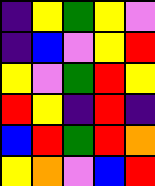[["indigo", "yellow", "green", "yellow", "violet"], ["indigo", "blue", "violet", "yellow", "red"], ["yellow", "violet", "green", "red", "yellow"], ["red", "yellow", "indigo", "red", "indigo"], ["blue", "red", "green", "red", "orange"], ["yellow", "orange", "violet", "blue", "red"]]